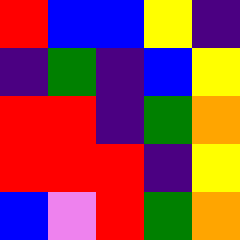[["red", "blue", "blue", "yellow", "indigo"], ["indigo", "green", "indigo", "blue", "yellow"], ["red", "red", "indigo", "green", "orange"], ["red", "red", "red", "indigo", "yellow"], ["blue", "violet", "red", "green", "orange"]]